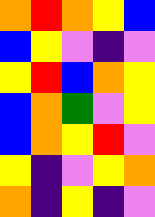[["orange", "red", "orange", "yellow", "blue"], ["blue", "yellow", "violet", "indigo", "violet"], ["yellow", "red", "blue", "orange", "yellow"], ["blue", "orange", "green", "violet", "yellow"], ["blue", "orange", "yellow", "red", "violet"], ["yellow", "indigo", "violet", "yellow", "orange"], ["orange", "indigo", "yellow", "indigo", "violet"]]